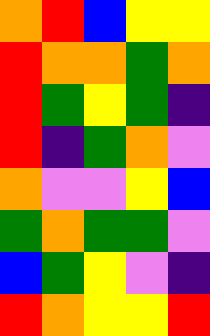[["orange", "red", "blue", "yellow", "yellow"], ["red", "orange", "orange", "green", "orange"], ["red", "green", "yellow", "green", "indigo"], ["red", "indigo", "green", "orange", "violet"], ["orange", "violet", "violet", "yellow", "blue"], ["green", "orange", "green", "green", "violet"], ["blue", "green", "yellow", "violet", "indigo"], ["red", "orange", "yellow", "yellow", "red"]]